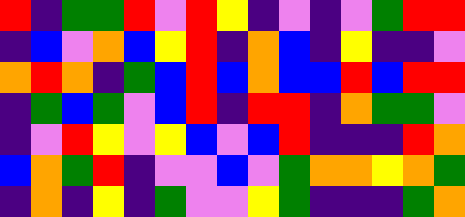[["red", "indigo", "green", "green", "red", "violet", "red", "yellow", "indigo", "violet", "indigo", "violet", "green", "red", "red"], ["indigo", "blue", "violet", "orange", "blue", "yellow", "red", "indigo", "orange", "blue", "indigo", "yellow", "indigo", "indigo", "violet"], ["orange", "red", "orange", "indigo", "green", "blue", "red", "blue", "orange", "blue", "blue", "red", "blue", "red", "red"], ["indigo", "green", "blue", "green", "violet", "blue", "red", "indigo", "red", "red", "indigo", "orange", "green", "green", "violet"], ["indigo", "violet", "red", "yellow", "violet", "yellow", "blue", "violet", "blue", "red", "indigo", "indigo", "indigo", "red", "orange"], ["blue", "orange", "green", "red", "indigo", "violet", "violet", "blue", "violet", "green", "orange", "orange", "yellow", "orange", "green"], ["indigo", "orange", "indigo", "yellow", "indigo", "green", "violet", "violet", "yellow", "green", "indigo", "indigo", "indigo", "green", "orange"]]